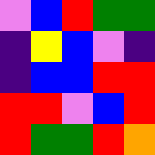[["violet", "blue", "red", "green", "green"], ["indigo", "yellow", "blue", "violet", "indigo"], ["indigo", "blue", "blue", "red", "red"], ["red", "red", "violet", "blue", "red"], ["red", "green", "green", "red", "orange"]]